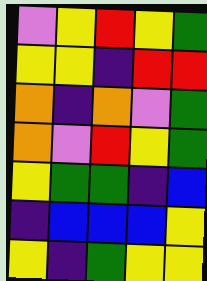[["violet", "yellow", "red", "yellow", "green"], ["yellow", "yellow", "indigo", "red", "red"], ["orange", "indigo", "orange", "violet", "green"], ["orange", "violet", "red", "yellow", "green"], ["yellow", "green", "green", "indigo", "blue"], ["indigo", "blue", "blue", "blue", "yellow"], ["yellow", "indigo", "green", "yellow", "yellow"]]